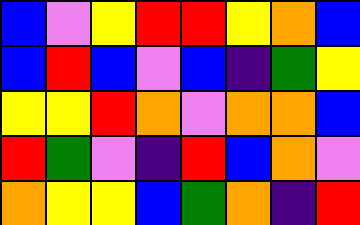[["blue", "violet", "yellow", "red", "red", "yellow", "orange", "blue"], ["blue", "red", "blue", "violet", "blue", "indigo", "green", "yellow"], ["yellow", "yellow", "red", "orange", "violet", "orange", "orange", "blue"], ["red", "green", "violet", "indigo", "red", "blue", "orange", "violet"], ["orange", "yellow", "yellow", "blue", "green", "orange", "indigo", "red"]]